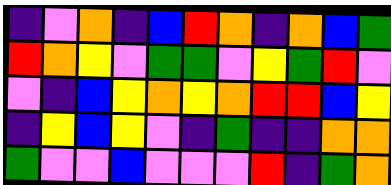[["indigo", "violet", "orange", "indigo", "blue", "red", "orange", "indigo", "orange", "blue", "green"], ["red", "orange", "yellow", "violet", "green", "green", "violet", "yellow", "green", "red", "violet"], ["violet", "indigo", "blue", "yellow", "orange", "yellow", "orange", "red", "red", "blue", "yellow"], ["indigo", "yellow", "blue", "yellow", "violet", "indigo", "green", "indigo", "indigo", "orange", "orange"], ["green", "violet", "violet", "blue", "violet", "violet", "violet", "red", "indigo", "green", "orange"]]